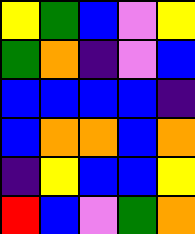[["yellow", "green", "blue", "violet", "yellow"], ["green", "orange", "indigo", "violet", "blue"], ["blue", "blue", "blue", "blue", "indigo"], ["blue", "orange", "orange", "blue", "orange"], ["indigo", "yellow", "blue", "blue", "yellow"], ["red", "blue", "violet", "green", "orange"]]